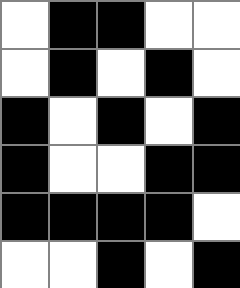[["white", "black", "black", "white", "white"], ["white", "black", "white", "black", "white"], ["black", "white", "black", "white", "black"], ["black", "white", "white", "black", "black"], ["black", "black", "black", "black", "white"], ["white", "white", "black", "white", "black"]]